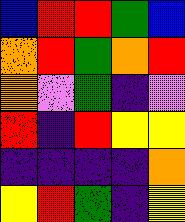[["blue", "red", "red", "green", "blue"], ["orange", "red", "green", "orange", "red"], ["orange", "violet", "green", "indigo", "violet"], ["red", "indigo", "red", "yellow", "yellow"], ["indigo", "indigo", "indigo", "indigo", "orange"], ["yellow", "red", "green", "indigo", "yellow"]]